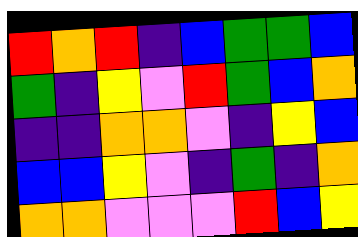[["red", "orange", "red", "indigo", "blue", "green", "green", "blue"], ["green", "indigo", "yellow", "violet", "red", "green", "blue", "orange"], ["indigo", "indigo", "orange", "orange", "violet", "indigo", "yellow", "blue"], ["blue", "blue", "yellow", "violet", "indigo", "green", "indigo", "orange"], ["orange", "orange", "violet", "violet", "violet", "red", "blue", "yellow"]]